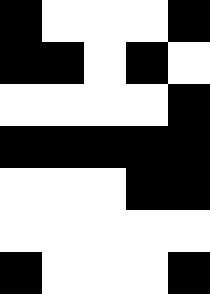[["black", "white", "white", "white", "black"], ["black", "black", "white", "black", "white"], ["white", "white", "white", "white", "black"], ["black", "black", "black", "black", "black"], ["white", "white", "white", "black", "black"], ["white", "white", "white", "white", "white"], ["black", "white", "white", "white", "black"]]